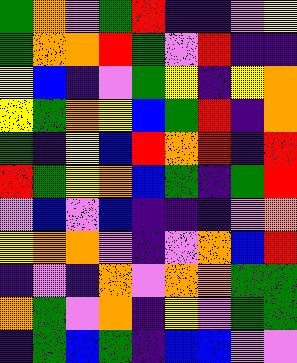[["green", "orange", "violet", "green", "red", "indigo", "indigo", "violet", "yellow"], ["green", "orange", "orange", "red", "green", "violet", "red", "indigo", "indigo"], ["yellow", "blue", "indigo", "violet", "green", "yellow", "indigo", "yellow", "orange"], ["yellow", "green", "orange", "yellow", "blue", "green", "red", "indigo", "orange"], ["green", "indigo", "yellow", "blue", "red", "orange", "red", "indigo", "red"], ["red", "green", "yellow", "orange", "blue", "green", "indigo", "green", "red"], ["violet", "blue", "violet", "blue", "indigo", "indigo", "indigo", "violet", "orange"], ["yellow", "orange", "orange", "violet", "indigo", "violet", "orange", "blue", "red"], ["indigo", "violet", "indigo", "orange", "violet", "orange", "orange", "green", "green"], ["orange", "green", "violet", "orange", "indigo", "yellow", "violet", "green", "green"], ["indigo", "green", "blue", "green", "indigo", "blue", "blue", "violet", "violet"]]